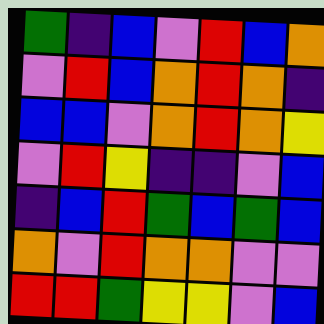[["green", "indigo", "blue", "violet", "red", "blue", "orange"], ["violet", "red", "blue", "orange", "red", "orange", "indigo"], ["blue", "blue", "violet", "orange", "red", "orange", "yellow"], ["violet", "red", "yellow", "indigo", "indigo", "violet", "blue"], ["indigo", "blue", "red", "green", "blue", "green", "blue"], ["orange", "violet", "red", "orange", "orange", "violet", "violet"], ["red", "red", "green", "yellow", "yellow", "violet", "blue"]]